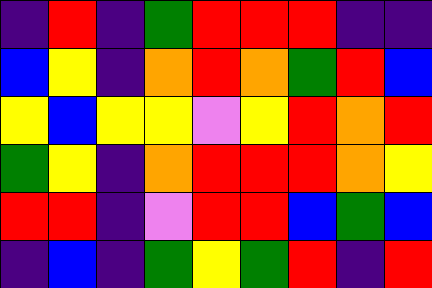[["indigo", "red", "indigo", "green", "red", "red", "red", "indigo", "indigo"], ["blue", "yellow", "indigo", "orange", "red", "orange", "green", "red", "blue"], ["yellow", "blue", "yellow", "yellow", "violet", "yellow", "red", "orange", "red"], ["green", "yellow", "indigo", "orange", "red", "red", "red", "orange", "yellow"], ["red", "red", "indigo", "violet", "red", "red", "blue", "green", "blue"], ["indigo", "blue", "indigo", "green", "yellow", "green", "red", "indigo", "red"]]